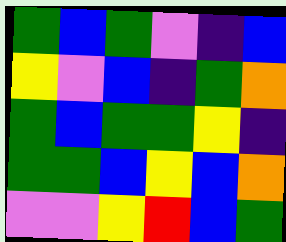[["green", "blue", "green", "violet", "indigo", "blue"], ["yellow", "violet", "blue", "indigo", "green", "orange"], ["green", "blue", "green", "green", "yellow", "indigo"], ["green", "green", "blue", "yellow", "blue", "orange"], ["violet", "violet", "yellow", "red", "blue", "green"]]